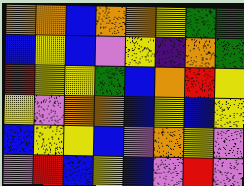[["orange", "orange", "blue", "orange", "orange", "yellow", "green", "green"], ["blue", "yellow", "blue", "violet", "yellow", "indigo", "orange", "green"], ["red", "yellow", "yellow", "green", "blue", "orange", "red", "yellow"], ["yellow", "violet", "orange", "orange", "blue", "yellow", "blue", "yellow"], ["blue", "yellow", "yellow", "blue", "violet", "orange", "yellow", "violet"], ["violet", "red", "blue", "yellow", "blue", "violet", "red", "violet"]]